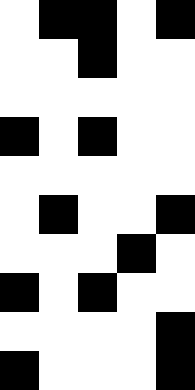[["white", "black", "black", "white", "black"], ["white", "white", "black", "white", "white"], ["white", "white", "white", "white", "white"], ["black", "white", "black", "white", "white"], ["white", "white", "white", "white", "white"], ["white", "black", "white", "white", "black"], ["white", "white", "white", "black", "white"], ["black", "white", "black", "white", "white"], ["white", "white", "white", "white", "black"], ["black", "white", "white", "white", "black"]]